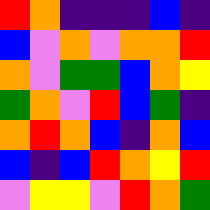[["red", "orange", "indigo", "indigo", "indigo", "blue", "indigo"], ["blue", "violet", "orange", "violet", "orange", "orange", "red"], ["orange", "violet", "green", "green", "blue", "orange", "yellow"], ["green", "orange", "violet", "red", "blue", "green", "indigo"], ["orange", "red", "orange", "blue", "indigo", "orange", "blue"], ["blue", "indigo", "blue", "red", "orange", "yellow", "red"], ["violet", "yellow", "yellow", "violet", "red", "orange", "green"]]